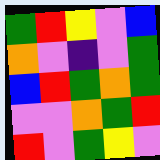[["green", "red", "yellow", "violet", "blue"], ["orange", "violet", "indigo", "violet", "green"], ["blue", "red", "green", "orange", "green"], ["violet", "violet", "orange", "green", "red"], ["red", "violet", "green", "yellow", "violet"]]